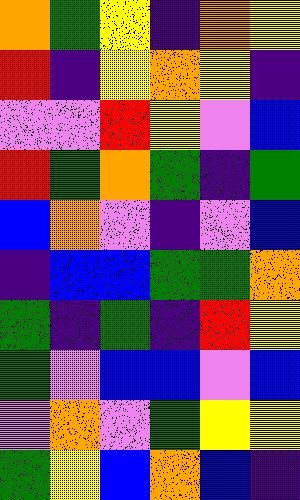[["orange", "green", "yellow", "indigo", "orange", "yellow"], ["red", "indigo", "yellow", "orange", "yellow", "indigo"], ["violet", "violet", "red", "yellow", "violet", "blue"], ["red", "green", "orange", "green", "indigo", "green"], ["blue", "orange", "violet", "indigo", "violet", "blue"], ["indigo", "blue", "blue", "green", "green", "orange"], ["green", "indigo", "green", "indigo", "red", "yellow"], ["green", "violet", "blue", "blue", "violet", "blue"], ["violet", "orange", "violet", "green", "yellow", "yellow"], ["green", "yellow", "blue", "orange", "blue", "indigo"]]